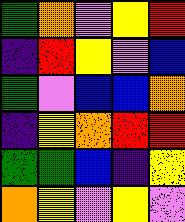[["green", "orange", "violet", "yellow", "red"], ["indigo", "red", "yellow", "violet", "blue"], ["green", "violet", "blue", "blue", "orange"], ["indigo", "yellow", "orange", "red", "red"], ["green", "green", "blue", "indigo", "yellow"], ["orange", "yellow", "violet", "yellow", "violet"]]